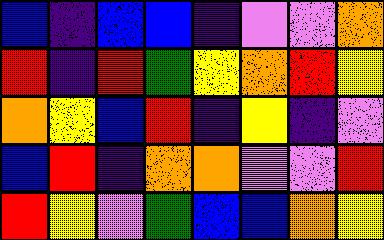[["blue", "indigo", "blue", "blue", "indigo", "violet", "violet", "orange"], ["red", "indigo", "red", "green", "yellow", "orange", "red", "yellow"], ["orange", "yellow", "blue", "red", "indigo", "yellow", "indigo", "violet"], ["blue", "red", "indigo", "orange", "orange", "violet", "violet", "red"], ["red", "yellow", "violet", "green", "blue", "blue", "orange", "yellow"]]